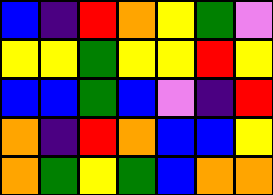[["blue", "indigo", "red", "orange", "yellow", "green", "violet"], ["yellow", "yellow", "green", "yellow", "yellow", "red", "yellow"], ["blue", "blue", "green", "blue", "violet", "indigo", "red"], ["orange", "indigo", "red", "orange", "blue", "blue", "yellow"], ["orange", "green", "yellow", "green", "blue", "orange", "orange"]]